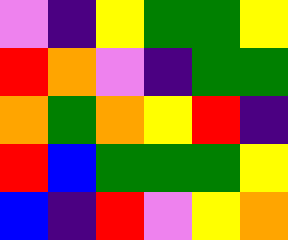[["violet", "indigo", "yellow", "green", "green", "yellow"], ["red", "orange", "violet", "indigo", "green", "green"], ["orange", "green", "orange", "yellow", "red", "indigo"], ["red", "blue", "green", "green", "green", "yellow"], ["blue", "indigo", "red", "violet", "yellow", "orange"]]